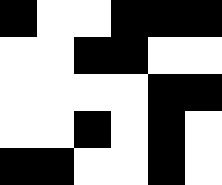[["black", "white", "white", "black", "black", "black"], ["white", "white", "black", "black", "white", "white"], ["white", "white", "white", "white", "black", "black"], ["white", "white", "black", "white", "black", "white"], ["black", "black", "white", "white", "black", "white"]]